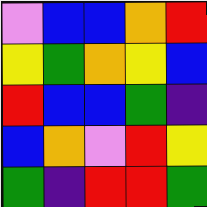[["violet", "blue", "blue", "orange", "red"], ["yellow", "green", "orange", "yellow", "blue"], ["red", "blue", "blue", "green", "indigo"], ["blue", "orange", "violet", "red", "yellow"], ["green", "indigo", "red", "red", "green"]]